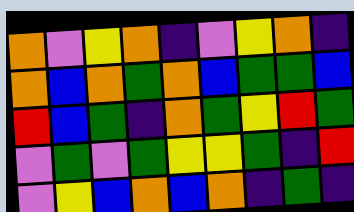[["orange", "violet", "yellow", "orange", "indigo", "violet", "yellow", "orange", "indigo"], ["orange", "blue", "orange", "green", "orange", "blue", "green", "green", "blue"], ["red", "blue", "green", "indigo", "orange", "green", "yellow", "red", "green"], ["violet", "green", "violet", "green", "yellow", "yellow", "green", "indigo", "red"], ["violet", "yellow", "blue", "orange", "blue", "orange", "indigo", "green", "indigo"]]